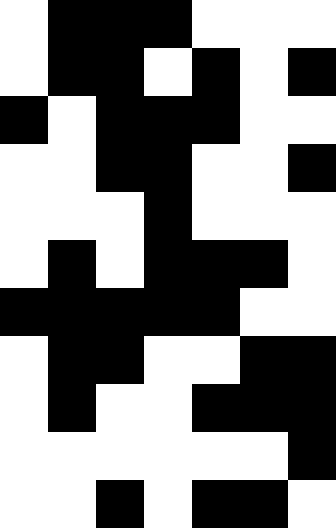[["white", "black", "black", "black", "white", "white", "white"], ["white", "black", "black", "white", "black", "white", "black"], ["black", "white", "black", "black", "black", "white", "white"], ["white", "white", "black", "black", "white", "white", "black"], ["white", "white", "white", "black", "white", "white", "white"], ["white", "black", "white", "black", "black", "black", "white"], ["black", "black", "black", "black", "black", "white", "white"], ["white", "black", "black", "white", "white", "black", "black"], ["white", "black", "white", "white", "black", "black", "black"], ["white", "white", "white", "white", "white", "white", "black"], ["white", "white", "black", "white", "black", "black", "white"]]